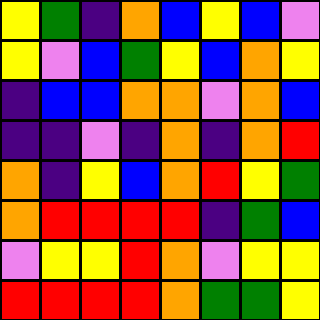[["yellow", "green", "indigo", "orange", "blue", "yellow", "blue", "violet"], ["yellow", "violet", "blue", "green", "yellow", "blue", "orange", "yellow"], ["indigo", "blue", "blue", "orange", "orange", "violet", "orange", "blue"], ["indigo", "indigo", "violet", "indigo", "orange", "indigo", "orange", "red"], ["orange", "indigo", "yellow", "blue", "orange", "red", "yellow", "green"], ["orange", "red", "red", "red", "red", "indigo", "green", "blue"], ["violet", "yellow", "yellow", "red", "orange", "violet", "yellow", "yellow"], ["red", "red", "red", "red", "orange", "green", "green", "yellow"]]